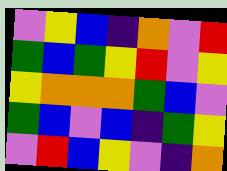[["violet", "yellow", "blue", "indigo", "orange", "violet", "red"], ["green", "blue", "green", "yellow", "red", "violet", "yellow"], ["yellow", "orange", "orange", "orange", "green", "blue", "violet"], ["green", "blue", "violet", "blue", "indigo", "green", "yellow"], ["violet", "red", "blue", "yellow", "violet", "indigo", "orange"]]